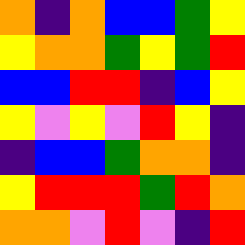[["orange", "indigo", "orange", "blue", "blue", "green", "yellow"], ["yellow", "orange", "orange", "green", "yellow", "green", "red"], ["blue", "blue", "red", "red", "indigo", "blue", "yellow"], ["yellow", "violet", "yellow", "violet", "red", "yellow", "indigo"], ["indigo", "blue", "blue", "green", "orange", "orange", "indigo"], ["yellow", "red", "red", "red", "green", "red", "orange"], ["orange", "orange", "violet", "red", "violet", "indigo", "red"]]